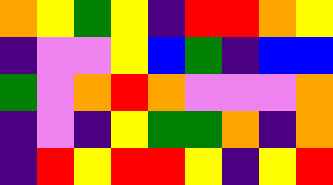[["orange", "yellow", "green", "yellow", "indigo", "red", "red", "orange", "yellow"], ["indigo", "violet", "violet", "yellow", "blue", "green", "indigo", "blue", "blue"], ["green", "violet", "orange", "red", "orange", "violet", "violet", "violet", "orange"], ["indigo", "violet", "indigo", "yellow", "green", "green", "orange", "indigo", "orange"], ["indigo", "red", "yellow", "red", "red", "yellow", "indigo", "yellow", "red"]]